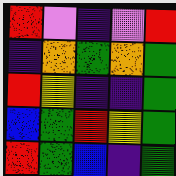[["red", "violet", "indigo", "violet", "red"], ["indigo", "orange", "green", "orange", "green"], ["red", "yellow", "indigo", "indigo", "green"], ["blue", "green", "red", "yellow", "green"], ["red", "green", "blue", "indigo", "green"]]